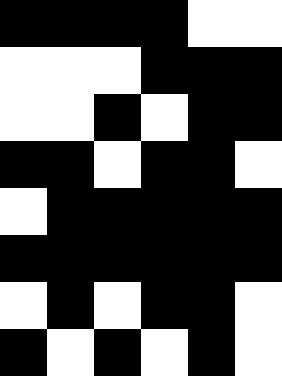[["black", "black", "black", "black", "white", "white"], ["white", "white", "white", "black", "black", "black"], ["white", "white", "black", "white", "black", "black"], ["black", "black", "white", "black", "black", "white"], ["white", "black", "black", "black", "black", "black"], ["black", "black", "black", "black", "black", "black"], ["white", "black", "white", "black", "black", "white"], ["black", "white", "black", "white", "black", "white"]]